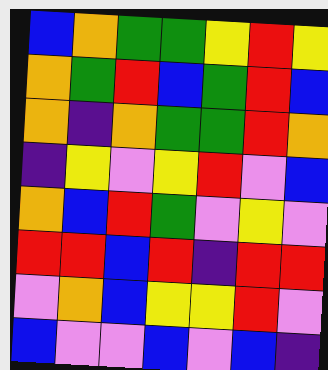[["blue", "orange", "green", "green", "yellow", "red", "yellow"], ["orange", "green", "red", "blue", "green", "red", "blue"], ["orange", "indigo", "orange", "green", "green", "red", "orange"], ["indigo", "yellow", "violet", "yellow", "red", "violet", "blue"], ["orange", "blue", "red", "green", "violet", "yellow", "violet"], ["red", "red", "blue", "red", "indigo", "red", "red"], ["violet", "orange", "blue", "yellow", "yellow", "red", "violet"], ["blue", "violet", "violet", "blue", "violet", "blue", "indigo"]]